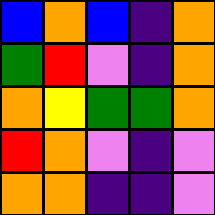[["blue", "orange", "blue", "indigo", "orange"], ["green", "red", "violet", "indigo", "orange"], ["orange", "yellow", "green", "green", "orange"], ["red", "orange", "violet", "indigo", "violet"], ["orange", "orange", "indigo", "indigo", "violet"]]